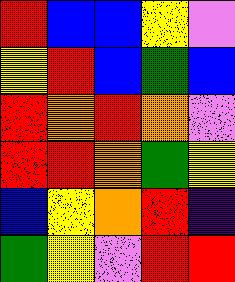[["red", "blue", "blue", "yellow", "violet"], ["yellow", "red", "blue", "green", "blue"], ["red", "orange", "red", "orange", "violet"], ["red", "red", "orange", "green", "yellow"], ["blue", "yellow", "orange", "red", "indigo"], ["green", "yellow", "violet", "red", "red"]]